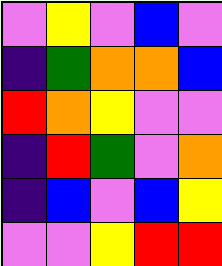[["violet", "yellow", "violet", "blue", "violet"], ["indigo", "green", "orange", "orange", "blue"], ["red", "orange", "yellow", "violet", "violet"], ["indigo", "red", "green", "violet", "orange"], ["indigo", "blue", "violet", "blue", "yellow"], ["violet", "violet", "yellow", "red", "red"]]